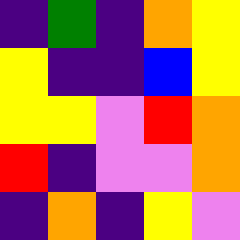[["indigo", "green", "indigo", "orange", "yellow"], ["yellow", "indigo", "indigo", "blue", "yellow"], ["yellow", "yellow", "violet", "red", "orange"], ["red", "indigo", "violet", "violet", "orange"], ["indigo", "orange", "indigo", "yellow", "violet"]]